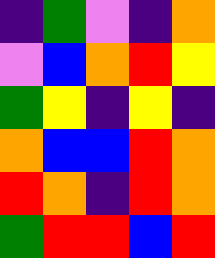[["indigo", "green", "violet", "indigo", "orange"], ["violet", "blue", "orange", "red", "yellow"], ["green", "yellow", "indigo", "yellow", "indigo"], ["orange", "blue", "blue", "red", "orange"], ["red", "orange", "indigo", "red", "orange"], ["green", "red", "red", "blue", "red"]]